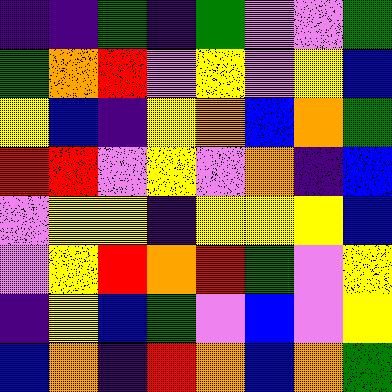[["indigo", "indigo", "green", "indigo", "green", "violet", "violet", "green"], ["green", "orange", "red", "violet", "yellow", "violet", "yellow", "blue"], ["yellow", "blue", "indigo", "yellow", "orange", "blue", "orange", "green"], ["red", "red", "violet", "yellow", "violet", "orange", "indigo", "blue"], ["violet", "yellow", "yellow", "indigo", "yellow", "yellow", "yellow", "blue"], ["violet", "yellow", "red", "orange", "red", "green", "violet", "yellow"], ["indigo", "yellow", "blue", "green", "violet", "blue", "violet", "yellow"], ["blue", "orange", "indigo", "red", "orange", "blue", "orange", "green"]]